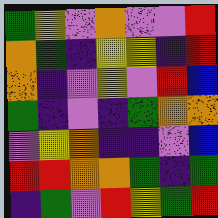[["green", "yellow", "violet", "orange", "violet", "violet", "red"], ["orange", "green", "indigo", "yellow", "yellow", "indigo", "red"], ["orange", "indigo", "violet", "yellow", "violet", "red", "blue"], ["green", "indigo", "violet", "indigo", "green", "orange", "orange"], ["violet", "yellow", "orange", "indigo", "indigo", "violet", "blue"], ["red", "red", "orange", "orange", "green", "indigo", "green"], ["indigo", "green", "violet", "red", "yellow", "green", "red"]]